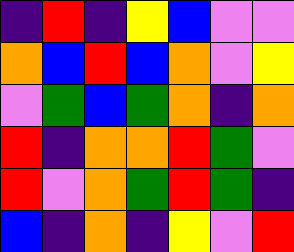[["indigo", "red", "indigo", "yellow", "blue", "violet", "violet"], ["orange", "blue", "red", "blue", "orange", "violet", "yellow"], ["violet", "green", "blue", "green", "orange", "indigo", "orange"], ["red", "indigo", "orange", "orange", "red", "green", "violet"], ["red", "violet", "orange", "green", "red", "green", "indigo"], ["blue", "indigo", "orange", "indigo", "yellow", "violet", "red"]]